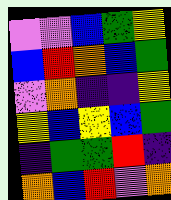[["violet", "violet", "blue", "green", "yellow"], ["blue", "red", "orange", "blue", "green"], ["violet", "orange", "indigo", "indigo", "yellow"], ["yellow", "blue", "yellow", "blue", "green"], ["indigo", "green", "green", "red", "indigo"], ["orange", "blue", "red", "violet", "orange"]]